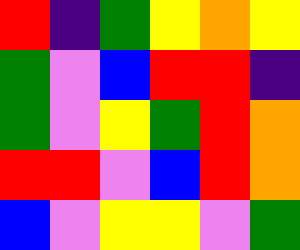[["red", "indigo", "green", "yellow", "orange", "yellow"], ["green", "violet", "blue", "red", "red", "indigo"], ["green", "violet", "yellow", "green", "red", "orange"], ["red", "red", "violet", "blue", "red", "orange"], ["blue", "violet", "yellow", "yellow", "violet", "green"]]